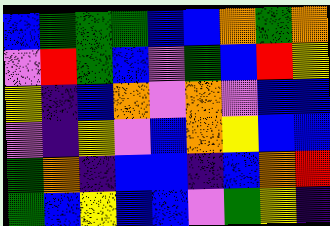[["blue", "green", "green", "green", "blue", "blue", "orange", "green", "orange"], ["violet", "red", "green", "blue", "violet", "green", "blue", "red", "yellow"], ["yellow", "indigo", "blue", "orange", "violet", "orange", "violet", "blue", "blue"], ["violet", "indigo", "yellow", "violet", "blue", "orange", "yellow", "blue", "blue"], ["green", "orange", "indigo", "blue", "blue", "indigo", "blue", "orange", "red"], ["green", "blue", "yellow", "blue", "blue", "violet", "green", "yellow", "indigo"]]